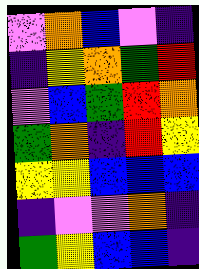[["violet", "orange", "blue", "violet", "indigo"], ["indigo", "yellow", "orange", "green", "red"], ["violet", "blue", "green", "red", "orange"], ["green", "orange", "indigo", "red", "yellow"], ["yellow", "yellow", "blue", "blue", "blue"], ["indigo", "violet", "violet", "orange", "indigo"], ["green", "yellow", "blue", "blue", "indigo"]]